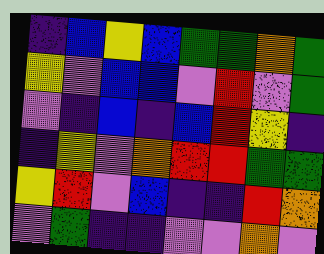[["indigo", "blue", "yellow", "blue", "green", "green", "orange", "green"], ["yellow", "violet", "blue", "blue", "violet", "red", "violet", "green"], ["violet", "indigo", "blue", "indigo", "blue", "red", "yellow", "indigo"], ["indigo", "yellow", "violet", "orange", "red", "red", "green", "green"], ["yellow", "red", "violet", "blue", "indigo", "indigo", "red", "orange"], ["violet", "green", "indigo", "indigo", "violet", "violet", "orange", "violet"]]